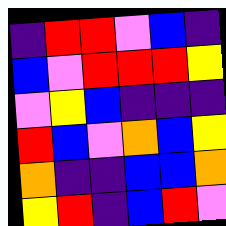[["indigo", "red", "red", "violet", "blue", "indigo"], ["blue", "violet", "red", "red", "red", "yellow"], ["violet", "yellow", "blue", "indigo", "indigo", "indigo"], ["red", "blue", "violet", "orange", "blue", "yellow"], ["orange", "indigo", "indigo", "blue", "blue", "orange"], ["yellow", "red", "indigo", "blue", "red", "violet"]]